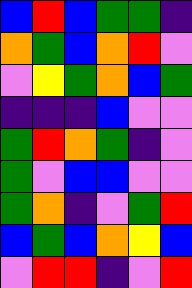[["blue", "red", "blue", "green", "green", "indigo"], ["orange", "green", "blue", "orange", "red", "violet"], ["violet", "yellow", "green", "orange", "blue", "green"], ["indigo", "indigo", "indigo", "blue", "violet", "violet"], ["green", "red", "orange", "green", "indigo", "violet"], ["green", "violet", "blue", "blue", "violet", "violet"], ["green", "orange", "indigo", "violet", "green", "red"], ["blue", "green", "blue", "orange", "yellow", "blue"], ["violet", "red", "red", "indigo", "violet", "red"]]